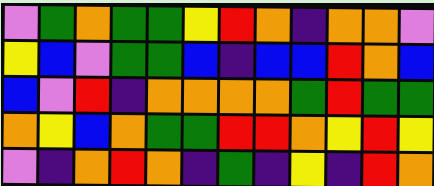[["violet", "green", "orange", "green", "green", "yellow", "red", "orange", "indigo", "orange", "orange", "violet"], ["yellow", "blue", "violet", "green", "green", "blue", "indigo", "blue", "blue", "red", "orange", "blue"], ["blue", "violet", "red", "indigo", "orange", "orange", "orange", "orange", "green", "red", "green", "green"], ["orange", "yellow", "blue", "orange", "green", "green", "red", "red", "orange", "yellow", "red", "yellow"], ["violet", "indigo", "orange", "red", "orange", "indigo", "green", "indigo", "yellow", "indigo", "red", "orange"]]